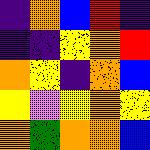[["indigo", "orange", "blue", "red", "indigo"], ["indigo", "indigo", "yellow", "orange", "red"], ["orange", "yellow", "indigo", "orange", "blue"], ["yellow", "violet", "yellow", "orange", "yellow"], ["orange", "green", "orange", "orange", "blue"]]